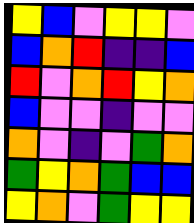[["yellow", "blue", "violet", "yellow", "yellow", "violet"], ["blue", "orange", "red", "indigo", "indigo", "blue"], ["red", "violet", "orange", "red", "yellow", "orange"], ["blue", "violet", "violet", "indigo", "violet", "violet"], ["orange", "violet", "indigo", "violet", "green", "orange"], ["green", "yellow", "orange", "green", "blue", "blue"], ["yellow", "orange", "violet", "green", "yellow", "yellow"]]